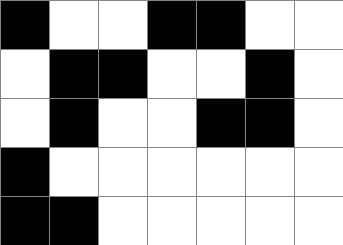[["black", "white", "white", "black", "black", "white", "white"], ["white", "black", "black", "white", "white", "black", "white"], ["white", "black", "white", "white", "black", "black", "white"], ["black", "white", "white", "white", "white", "white", "white"], ["black", "black", "white", "white", "white", "white", "white"]]